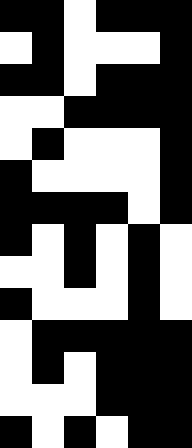[["black", "black", "white", "black", "black", "black"], ["white", "black", "white", "white", "white", "black"], ["black", "black", "white", "black", "black", "black"], ["white", "white", "black", "black", "black", "black"], ["white", "black", "white", "white", "white", "black"], ["black", "white", "white", "white", "white", "black"], ["black", "black", "black", "black", "white", "black"], ["black", "white", "black", "white", "black", "white"], ["white", "white", "black", "white", "black", "white"], ["black", "white", "white", "white", "black", "white"], ["white", "black", "black", "black", "black", "black"], ["white", "black", "white", "black", "black", "black"], ["white", "white", "white", "black", "black", "black"], ["black", "white", "black", "white", "black", "black"]]